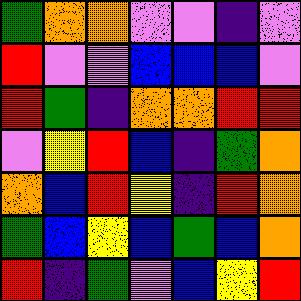[["green", "orange", "orange", "violet", "violet", "indigo", "violet"], ["red", "violet", "violet", "blue", "blue", "blue", "violet"], ["red", "green", "indigo", "orange", "orange", "red", "red"], ["violet", "yellow", "red", "blue", "indigo", "green", "orange"], ["orange", "blue", "red", "yellow", "indigo", "red", "orange"], ["green", "blue", "yellow", "blue", "green", "blue", "orange"], ["red", "indigo", "green", "violet", "blue", "yellow", "red"]]